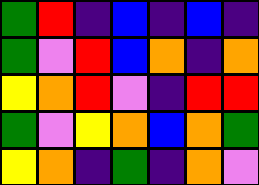[["green", "red", "indigo", "blue", "indigo", "blue", "indigo"], ["green", "violet", "red", "blue", "orange", "indigo", "orange"], ["yellow", "orange", "red", "violet", "indigo", "red", "red"], ["green", "violet", "yellow", "orange", "blue", "orange", "green"], ["yellow", "orange", "indigo", "green", "indigo", "orange", "violet"]]